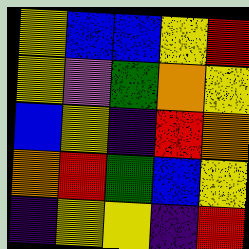[["yellow", "blue", "blue", "yellow", "red"], ["yellow", "violet", "green", "orange", "yellow"], ["blue", "yellow", "indigo", "red", "orange"], ["orange", "red", "green", "blue", "yellow"], ["indigo", "yellow", "yellow", "indigo", "red"]]